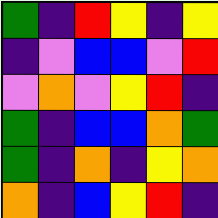[["green", "indigo", "red", "yellow", "indigo", "yellow"], ["indigo", "violet", "blue", "blue", "violet", "red"], ["violet", "orange", "violet", "yellow", "red", "indigo"], ["green", "indigo", "blue", "blue", "orange", "green"], ["green", "indigo", "orange", "indigo", "yellow", "orange"], ["orange", "indigo", "blue", "yellow", "red", "indigo"]]